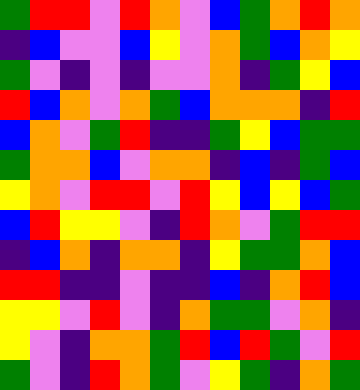[["green", "red", "red", "violet", "red", "orange", "violet", "blue", "green", "orange", "red", "orange"], ["indigo", "blue", "violet", "violet", "blue", "yellow", "violet", "orange", "green", "blue", "orange", "yellow"], ["green", "violet", "indigo", "violet", "indigo", "violet", "violet", "orange", "indigo", "green", "yellow", "blue"], ["red", "blue", "orange", "violet", "orange", "green", "blue", "orange", "orange", "orange", "indigo", "red"], ["blue", "orange", "violet", "green", "red", "indigo", "indigo", "green", "yellow", "blue", "green", "green"], ["green", "orange", "orange", "blue", "violet", "orange", "orange", "indigo", "blue", "indigo", "green", "blue"], ["yellow", "orange", "violet", "red", "red", "violet", "red", "yellow", "blue", "yellow", "blue", "green"], ["blue", "red", "yellow", "yellow", "violet", "indigo", "red", "orange", "violet", "green", "red", "red"], ["indigo", "blue", "orange", "indigo", "orange", "orange", "indigo", "yellow", "green", "green", "orange", "blue"], ["red", "red", "indigo", "indigo", "violet", "indigo", "indigo", "blue", "indigo", "orange", "red", "blue"], ["yellow", "yellow", "violet", "red", "violet", "indigo", "orange", "green", "green", "violet", "orange", "indigo"], ["yellow", "violet", "indigo", "orange", "orange", "green", "red", "blue", "red", "green", "violet", "red"], ["green", "violet", "indigo", "red", "orange", "green", "violet", "yellow", "green", "indigo", "orange", "green"]]